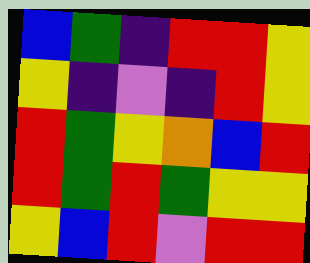[["blue", "green", "indigo", "red", "red", "yellow"], ["yellow", "indigo", "violet", "indigo", "red", "yellow"], ["red", "green", "yellow", "orange", "blue", "red"], ["red", "green", "red", "green", "yellow", "yellow"], ["yellow", "blue", "red", "violet", "red", "red"]]